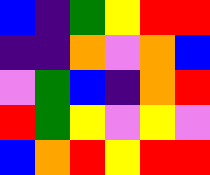[["blue", "indigo", "green", "yellow", "red", "red"], ["indigo", "indigo", "orange", "violet", "orange", "blue"], ["violet", "green", "blue", "indigo", "orange", "red"], ["red", "green", "yellow", "violet", "yellow", "violet"], ["blue", "orange", "red", "yellow", "red", "red"]]